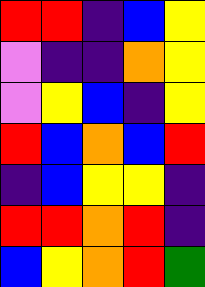[["red", "red", "indigo", "blue", "yellow"], ["violet", "indigo", "indigo", "orange", "yellow"], ["violet", "yellow", "blue", "indigo", "yellow"], ["red", "blue", "orange", "blue", "red"], ["indigo", "blue", "yellow", "yellow", "indigo"], ["red", "red", "orange", "red", "indigo"], ["blue", "yellow", "orange", "red", "green"]]